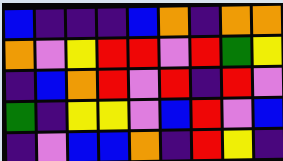[["blue", "indigo", "indigo", "indigo", "blue", "orange", "indigo", "orange", "orange"], ["orange", "violet", "yellow", "red", "red", "violet", "red", "green", "yellow"], ["indigo", "blue", "orange", "red", "violet", "red", "indigo", "red", "violet"], ["green", "indigo", "yellow", "yellow", "violet", "blue", "red", "violet", "blue"], ["indigo", "violet", "blue", "blue", "orange", "indigo", "red", "yellow", "indigo"]]